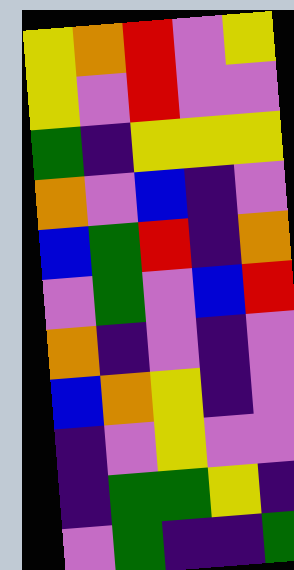[["yellow", "orange", "red", "violet", "yellow"], ["yellow", "violet", "red", "violet", "violet"], ["green", "indigo", "yellow", "yellow", "yellow"], ["orange", "violet", "blue", "indigo", "violet"], ["blue", "green", "red", "indigo", "orange"], ["violet", "green", "violet", "blue", "red"], ["orange", "indigo", "violet", "indigo", "violet"], ["blue", "orange", "yellow", "indigo", "violet"], ["indigo", "violet", "yellow", "violet", "violet"], ["indigo", "green", "green", "yellow", "indigo"], ["violet", "green", "indigo", "indigo", "green"]]